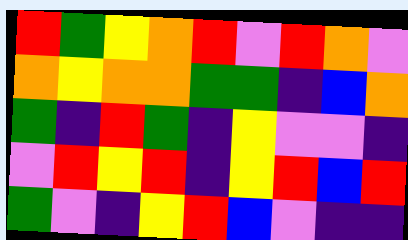[["red", "green", "yellow", "orange", "red", "violet", "red", "orange", "violet"], ["orange", "yellow", "orange", "orange", "green", "green", "indigo", "blue", "orange"], ["green", "indigo", "red", "green", "indigo", "yellow", "violet", "violet", "indigo"], ["violet", "red", "yellow", "red", "indigo", "yellow", "red", "blue", "red"], ["green", "violet", "indigo", "yellow", "red", "blue", "violet", "indigo", "indigo"]]